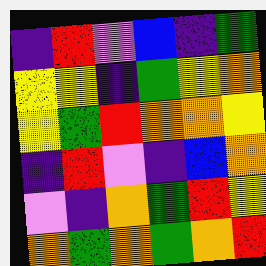[["indigo", "red", "violet", "blue", "indigo", "green"], ["yellow", "yellow", "indigo", "green", "yellow", "orange"], ["yellow", "green", "red", "orange", "orange", "yellow"], ["indigo", "red", "violet", "indigo", "blue", "orange"], ["violet", "indigo", "orange", "green", "red", "yellow"], ["orange", "green", "orange", "green", "orange", "red"]]